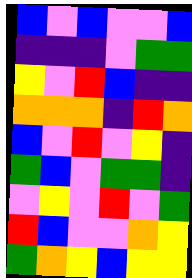[["blue", "violet", "blue", "violet", "violet", "blue"], ["indigo", "indigo", "indigo", "violet", "green", "green"], ["yellow", "violet", "red", "blue", "indigo", "indigo"], ["orange", "orange", "orange", "indigo", "red", "orange"], ["blue", "violet", "red", "violet", "yellow", "indigo"], ["green", "blue", "violet", "green", "green", "indigo"], ["violet", "yellow", "violet", "red", "violet", "green"], ["red", "blue", "violet", "violet", "orange", "yellow"], ["green", "orange", "yellow", "blue", "yellow", "yellow"]]